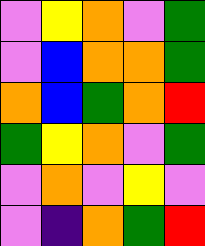[["violet", "yellow", "orange", "violet", "green"], ["violet", "blue", "orange", "orange", "green"], ["orange", "blue", "green", "orange", "red"], ["green", "yellow", "orange", "violet", "green"], ["violet", "orange", "violet", "yellow", "violet"], ["violet", "indigo", "orange", "green", "red"]]